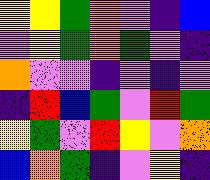[["yellow", "yellow", "green", "orange", "violet", "indigo", "blue"], ["violet", "yellow", "green", "orange", "green", "violet", "indigo"], ["orange", "violet", "violet", "indigo", "violet", "indigo", "violet"], ["indigo", "red", "blue", "green", "violet", "red", "green"], ["yellow", "green", "violet", "red", "yellow", "violet", "orange"], ["blue", "orange", "green", "indigo", "violet", "yellow", "indigo"]]